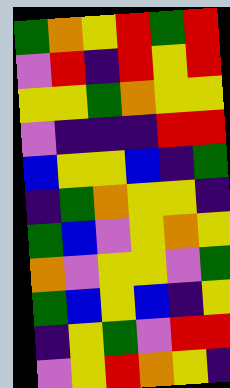[["green", "orange", "yellow", "red", "green", "red"], ["violet", "red", "indigo", "red", "yellow", "red"], ["yellow", "yellow", "green", "orange", "yellow", "yellow"], ["violet", "indigo", "indigo", "indigo", "red", "red"], ["blue", "yellow", "yellow", "blue", "indigo", "green"], ["indigo", "green", "orange", "yellow", "yellow", "indigo"], ["green", "blue", "violet", "yellow", "orange", "yellow"], ["orange", "violet", "yellow", "yellow", "violet", "green"], ["green", "blue", "yellow", "blue", "indigo", "yellow"], ["indigo", "yellow", "green", "violet", "red", "red"], ["violet", "yellow", "red", "orange", "yellow", "indigo"]]